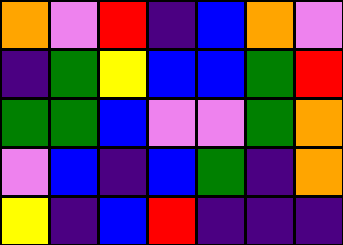[["orange", "violet", "red", "indigo", "blue", "orange", "violet"], ["indigo", "green", "yellow", "blue", "blue", "green", "red"], ["green", "green", "blue", "violet", "violet", "green", "orange"], ["violet", "blue", "indigo", "blue", "green", "indigo", "orange"], ["yellow", "indigo", "blue", "red", "indigo", "indigo", "indigo"]]